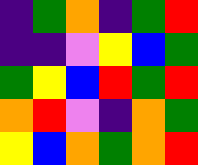[["indigo", "green", "orange", "indigo", "green", "red"], ["indigo", "indigo", "violet", "yellow", "blue", "green"], ["green", "yellow", "blue", "red", "green", "red"], ["orange", "red", "violet", "indigo", "orange", "green"], ["yellow", "blue", "orange", "green", "orange", "red"]]